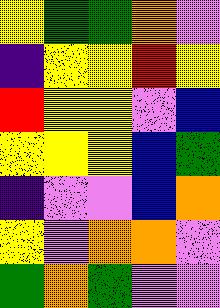[["yellow", "green", "green", "orange", "violet"], ["indigo", "yellow", "yellow", "red", "yellow"], ["red", "yellow", "yellow", "violet", "blue"], ["yellow", "yellow", "yellow", "blue", "green"], ["indigo", "violet", "violet", "blue", "orange"], ["yellow", "violet", "orange", "orange", "violet"], ["green", "orange", "green", "violet", "violet"]]